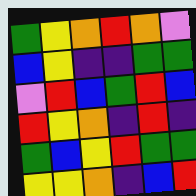[["green", "yellow", "orange", "red", "orange", "violet"], ["blue", "yellow", "indigo", "indigo", "green", "green"], ["violet", "red", "blue", "green", "red", "blue"], ["red", "yellow", "orange", "indigo", "red", "indigo"], ["green", "blue", "yellow", "red", "green", "green"], ["yellow", "yellow", "orange", "indigo", "blue", "red"]]